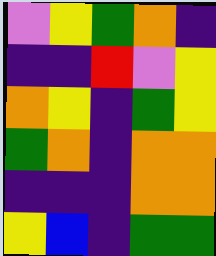[["violet", "yellow", "green", "orange", "indigo"], ["indigo", "indigo", "red", "violet", "yellow"], ["orange", "yellow", "indigo", "green", "yellow"], ["green", "orange", "indigo", "orange", "orange"], ["indigo", "indigo", "indigo", "orange", "orange"], ["yellow", "blue", "indigo", "green", "green"]]